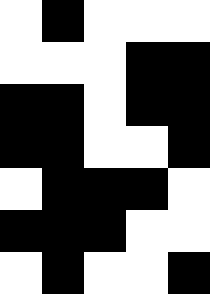[["white", "black", "white", "white", "white"], ["white", "white", "white", "black", "black"], ["black", "black", "white", "black", "black"], ["black", "black", "white", "white", "black"], ["white", "black", "black", "black", "white"], ["black", "black", "black", "white", "white"], ["white", "black", "white", "white", "black"]]